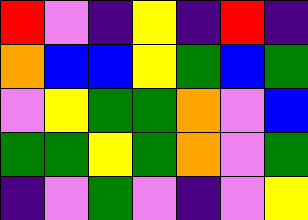[["red", "violet", "indigo", "yellow", "indigo", "red", "indigo"], ["orange", "blue", "blue", "yellow", "green", "blue", "green"], ["violet", "yellow", "green", "green", "orange", "violet", "blue"], ["green", "green", "yellow", "green", "orange", "violet", "green"], ["indigo", "violet", "green", "violet", "indigo", "violet", "yellow"]]